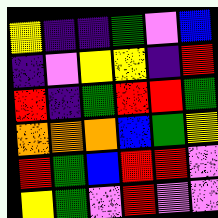[["yellow", "indigo", "indigo", "green", "violet", "blue"], ["indigo", "violet", "yellow", "yellow", "indigo", "red"], ["red", "indigo", "green", "red", "red", "green"], ["orange", "orange", "orange", "blue", "green", "yellow"], ["red", "green", "blue", "red", "red", "violet"], ["yellow", "green", "violet", "red", "violet", "violet"]]